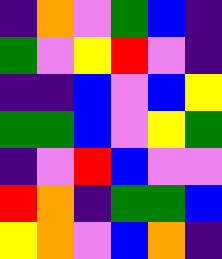[["indigo", "orange", "violet", "green", "blue", "indigo"], ["green", "violet", "yellow", "red", "violet", "indigo"], ["indigo", "indigo", "blue", "violet", "blue", "yellow"], ["green", "green", "blue", "violet", "yellow", "green"], ["indigo", "violet", "red", "blue", "violet", "violet"], ["red", "orange", "indigo", "green", "green", "blue"], ["yellow", "orange", "violet", "blue", "orange", "indigo"]]